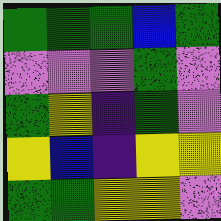[["green", "green", "green", "blue", "green"], ["violet", "violet", "violet", "green", "violet"], ["green", "yellow", "indigo", "green", "violet"], ["yellow", "blue", "indigo", "yellow", "yellow"], ["green", "green", "yellow", "yellow", "violet"]]